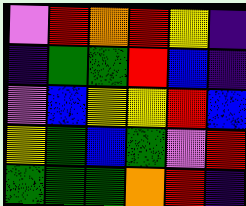[["violet", "red", "orange", "red", "yellow", "indigo"], ["indigo", "green", "green", "red", "blue", "indigo"], ["violet", "blue", "yellow", "yellow", "red", "blue"], ["yellow", "green", "blue", "green", "violet", "red"], ["green", "green", "green", "orange", "red", "indigo"]]